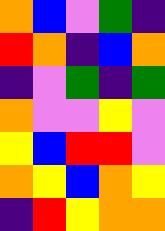[["orange", "blue", "violet", "green", "indigo"], ["red", "orange", "indigo", "blue", "orange"], ["indigo", "violet", "green", "indigo", "green"], ["orange", "violet", "violet", "yellow", "violet"], ["yellow", "blue", "red", "red", "violet"], ["orange", "yellow", "blue", "orange", "yellow"], ["indigo", "red", "yellow", "orange", "orange"]]